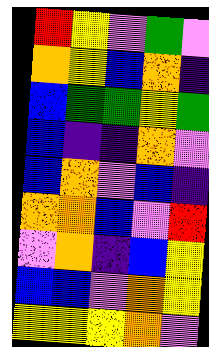[["red", "yellow", "violet", "green", "violet"], ["orange", "yellow", "blue", "orange", "indigo"], ["blue", "green", "green", "yellow", "green"], ["blue", "indigo", "indigo", "orange", "violet"], ["blue", "orange", "violet", "blue", "indigo"], ["orange", "orange", "blue", "violet", "red"], ["violet", "orange", "indigo", "blue", "yellow"], ["blue", "blue", "violet", "orange", "yellow"], ["yellow", "yellow", "yellow", "orange", "violet"]]